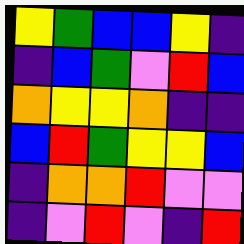[["yellow", "green", "blue", "blue", "yellow", "indigo"], ["indigo", "blue", "green", "violet", "red", "blue"], ["orange", "yellow", "yellow", "orange", "indigo", "indigo"], ["blue", "red", "green", "yellow", "yellow", "blue"], ["indigo", "orange", "orange", "red", "violet", "violet"], ["indigo", "violet", "red", "violet", "indigo", "red"]]